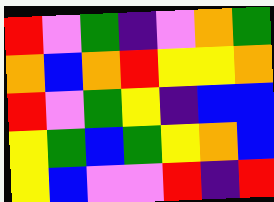[["red", "violet", "green", "indigo", "violet", "orange", "green"], ["orange", "blue", "orange", "red", "yellow", "yellow", "orange"], ["red", "violet", "green", "yellow", "indigo", "blue", "blue"], ["yellow", "green", "blue", "green", "yellow", "orange", "blue"], ["yellow", "blue", "violet", "violet", "red", "indigo", "red"]]